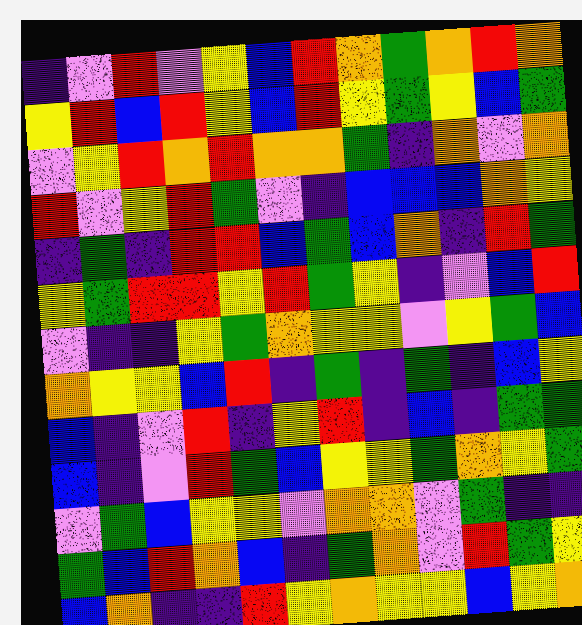[["indigo", "violet", "red", "violet", "yellow", "blue", "red", "orange", "green", "orange", "red", "orange"], ["yellow", "red", "blue", "red", "yellow", "blue", "red", "yellow", "green", "yellow", "blue", "green"], ["violet", "yellow", "red", "orange", "red", "orange", "orange", "green", "indigo", "orange", "violet", "orange"], ["red", "violet", "yellow", "red", "green", "violet", "indigo", "blue", "blue", "blue", "orange", "yellow"], ["indigo", "green", "indigo", "red", "red", "blue", "green", "blue", "orange", "indigo", "red", "green"], ["yellow", "green", "red", "red", "yellow", "red", "green", "yellow", "indigo", "violet", "blue", "red"], ["violet", "indigo", "indigo", "yellow", "green", "orange", "yellow", "yellow", "violet", "yellow", "green", "blue"], ["orange", "yellow", "yellow", "blue", "red", "indigo", "green", "indigo", "green", "indigo", "blue", "yellow"], ["blue", "indigo", "violet", "red", "indigo", "yellow", "red", "indigo", "blue", "indigo", "green", "green"], ["blue", "indigo", "violet", "red", "green", "blue", "yellow", "yellow", "green", "orange", "yellow", "green"], ["violet", "green", "blue", "yellow", "yellow", "violet", "orange", "orange", "violet", "green", "indigo", "indigo"], ["green", "blue", "red", "orange", "blue", "indigo", "green", "orange", "violet", "red", "green", "yellow"], ["blue", "orange", "indigo", "indigo", "red", "yellow", "orange", "yellow", "yellow", "blue", "yellow", "orange"]]